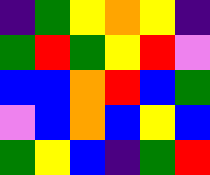[["indigo", "green", "yellow", "orange", "yellow", "indigo"], ["green", "red", "green", "yellow", "red", "violet"], ["blue", "blue", "orange", "red", "blue", "green"], ["violet", "blue", "orange", "blue", "yellow", "blue"], ["green", "yellow", "blue", "indigo", "green", "red"]]